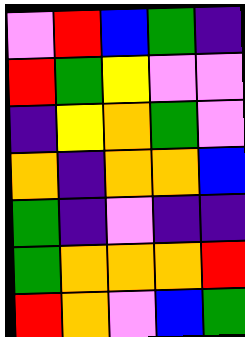[["violet", "red", "blue", "green", "indigo"], ["red", "green", "yellow", "violet", "violet"], ["indigo", "yellow", "orange", "green", "violet"], ["orange", "indigo", "orange", "orange", "blue"], ["green", "indigo", "violet", "indigo", "indigo"], ["green", "orange", "orange", "orange", "red"], ["red", "orange", "violet", "blue", "green"]]